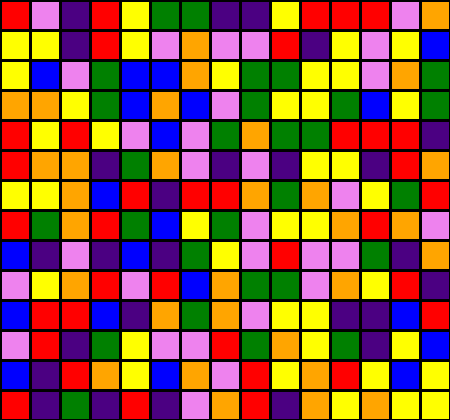[["red", "violet", "indigo", "red", "yellow", "green", "green", "indigo", "indigo", "yellow", "red", "red", "red", "violet", "orange"], ["yellow", "yellow", "indigo", "red", "yellow", "violet", "orange", "violet", "violet", "red", "indigo", "yellow", "violet", "yellow", "blue"], ["yellow", "blue", "violet", "green", "blue", "blue", "orange", "yellow", "green", "green", "yellow", "yellow", "violet", "orange", "green"], ["orange", "orange", "yellow", "green", "blue", "orange", "blue", "violet", "green", "yellow", "yellow", "green", "blue", "yellow", "green"], ["red", "yellow", "red", "yellow", "violet", "blue", "violet", "green", "orange", "green", "green", "red", "red", "red", "indigo"], ["red", "orange", "orange", "indigo", "green", "orange", "violet", "indigo", "violet", "indigo", "yellow", "yellow", "indigo", "red", "orange"], ["yellow", "yellow", "orange", "blue", "red", "indigo", "red", "red", "orange", "green", "orange", "violet", "yellow", "green", "red"], ["red", "green", "orange", "red", "green", "blue", "yellow", "green", "violet", "yellow", "yellow", "orange", "red", "orange", "violet"], ["blue", "indigo", "violet", "indigo", "blue", "indigo", "green", "yellow", "violet", "red", "violet", "violet", "green", "indigo", "orange"], ["violet", "yellow", "orange", "red", "violet", "red", "blue", "orange", "green", "green", "violet", "orange", "yellow", "red", "indigo"], ["blue", "red", "red", "blue", "indigo", "orange", "green", "orange", "violet", "yellow", "yellow", "indigo", "indigo", "blue", "red"], ["violet", "red", "indigo", "green", "yellow", "violet", "violet", "red", "green", "orange", "yellow", "green", "indigo", "yellow", "blue"], ["blue", "indigo", "red", "orange", "yellow", "blue", "orange", "violet", "red", "yellow", "orange", "red", "yellow", "blue", "yellow"], ["red", "indigo", "green", "indigo", "red", "indigo", "violet", "orange", "red", "indigo", "orange", "yellow", "orange", "yellow", "yellow"]]